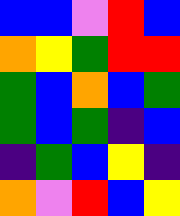[["blue", "blue", "violet", "red", "blue"], ["orange", "yellow", "green", "red", "red"], ["green", "blue", "orange", "blue", "green"], ["green", "blue", "green", "indigo", "blue"], ["indigo", "green", "blue", "yellow", "indigo"], ["orange", "violet", "red", "blue", "yellow"]]